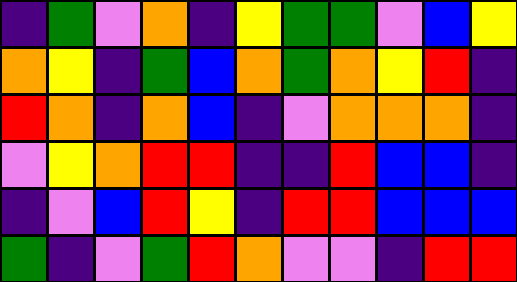[["indigo", "green", "violet", "orange", "indigo", "yellow", "green", "green", "violet", "blue", "yellow"], ["orange", "yellow", "indigo", "green", "blue", "orange", "green", "orange", "yellow", "red", "indigo"], ["red", "orange", "indigo", "orange", "blue", "indigo", "violet", "orange", "orange", "orange", "indigo"], ["violet", "yellow", "orange", "red", "red", "indigo", "indigo", "red", "blue", "blue", "indigo"], ["indigo", "violet", "blue", "red", "yellow", "indigo", "red", "red", "blue", "blue", "blue"], ["green", "indigo", "violet", "green", "red", "orange", "violet", "violet", "indigo", "red", "red"]]